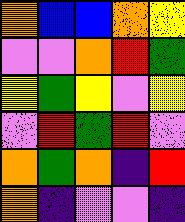[["orange", "blue", "blue", "orange", "yellow"], ["violet", "violet", "orange", "red", "green"], ["yellow", "green", "yellow", "violet", "yellow"], ["violet", "red", "green", "red", "violet"], ["orange", "green", "orange", "indigo", "red"], ["orange", "indigo", "violet", "violet", "indigo"]]